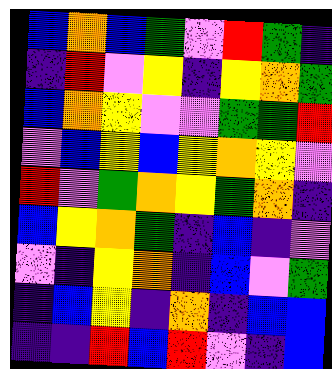[["blue", "orange", "blue", "green", "violet", "red", "green", "indigo"], ["indigo", "red", "violet", "yellow", "indigo", "yellow", "orange", "green"], ["blue", "orange", "yellow", "violet", "violet", "green", "green", "red"], ["violet", "blue", "yellow", "blue", "yellow", "orange", "yellow", "violet"], ["red", "violet", "green", "orange", "yellow", "green", "orange", "indigo"], ["blue", "yellow", "orange", "green", "indigo", "blue", "indigo", "violet"], ["violet", "indigo", "yellow", "orange", "indigo", "blue", "violet", "green"], ["indigo", "blue", "yellow", "indigo", "orange", "indigo", "blue", "blue"], ["indigo", "indigo", "red", "blue", "red", "violet", "indigo", "blue"]]